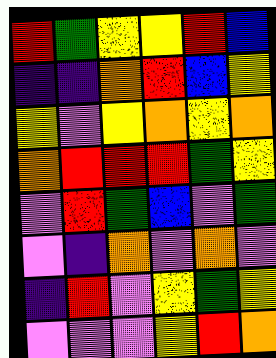[["red", "green", "yellow", "yellow", "red", "blue"], ["indigo", "indigo", "orange", "red", "blue", "yellow"], ["yellow", "violet", "yellow", "orange", "yellow", "orange"], ["orange", "red", "red", "red", "green", "yellow"], ["violet", "red", "green", "blue", "violet", "green"], ["violet", "indigo", "orange", "violet", "orange", "violet"], ["indigo", "red", "violet", "yellow", "green", "yellow"], ["violet", "violet", "violet", "yellow", "red", "orange"]]